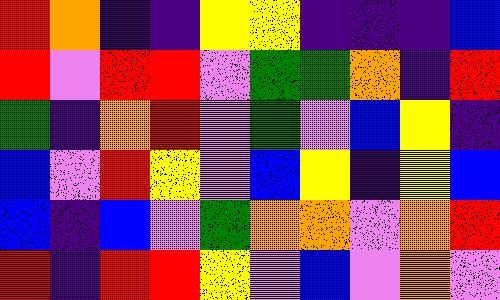[["red", "orange", "indigo", "indigo", "yellow", "yellow", "indigo", "indigo", "indigo", "blue"], ["red", "violet", "red", "red", "violet", "green", "green", "orange", "indigo", "red"], ["green", "indigo", "orange", "red", "violet", "green", "violet", "blue", "yellow", "indigo"], ["blue", "violet", "red", "yellow", "violet", "blue", "yellow", "indigo", "yellow", "blue"], ["blue", "indigo", "blue", "violet", "green", "orange", "orange", "violet", "orange", "red"], ["red", "indigo", "red", "red", "yellow", "violet", "blue", "violet", "orange", "violet"]]